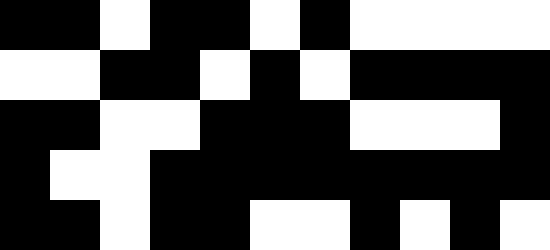[["black", "black", "white", "black", "black", "white", "black", "white", "white", "white", "white"], ["white", "white", "black", "black", "white", "black", "white", "black", "black", "black", "black"], ["black", "black", "white", "white", "black", "black", "black", "white", "white", "white", "black"], ["black", "white", "white", "black", "black", "black", "black", "black", "black", "black", "black"], ["black", "black", "white", "black", "black", "white", "white", "black", "white", "black", "white"]]